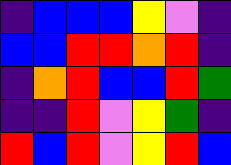[["indigo", "blue", "blue", "blue", "yellow", "violet", "indigo"], ["blue", "blue", "red", "red", "orange", "red", "indigo"], ["indigo", "orange", "red", "blue", "blue", "red", "green"], ["indigo", "indigo", "red", "violet", "yellow", "green", "indigo"], ["red", "blue", "red", "violet", "yellow", "red", "blue"]]